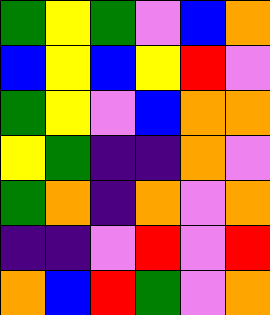[["green", "yellow", "green", "violet", "blue", "orange"], ["blue", "yellow", "blue", "yellow", "red", "violet"], ["green", "yellow", "violet", "blue", "orange", "orange"], ["yellow", "green", "indigo", "indigo", "orange", "violet"], ["green", "orange", "indigo", "orange", "violet", "orange"], ["indigo", "indigo", "violet", "red", "violet", "red"], ["orange", "blue", "red", "green", "violet", "orange"]]